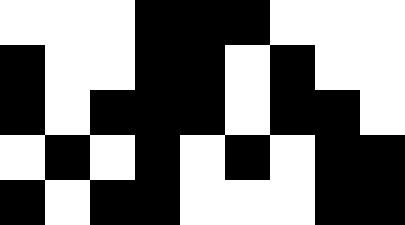[["white", "white", "white", "black", "black", "black", "white", "white", "white"], ["black", "white", "white", "black", "black", "white", "black", "white", "white"], ["black", "white", "black", "black", "black", "white", "black", "black", "white"], ["white", "black", "white", "black", "white", "black", "white", "black", "black"], ["black", "white", "black", "black", "white", "white", "white", "black", "black"]]